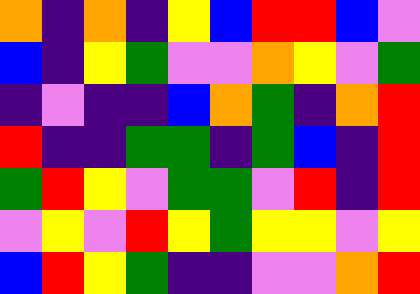[["orange", "indigo", "orange", "indigo", "yellow", "blue", "red", "red", "blue", "violet"], ["blue", "indigo", "yellow", "green", "violet", "violet", "orange", "yellow", "violet", "green"], ["indigo", "violet", "indigo", "indigo", "blue", "orange", "green", "indigo", "orange", "red"], ["red", "indigo", "indigo", "green", "green", "indigo", "green", "blue", "indigo", "red"], ["green", "red", "yellow", "violet", "green", "green", "violet", "red", "indigo", "red"], ["violet", "yellow", "violet", "red", "yellow", "green", "yellow", "yellow", "violet", "yellow"], ["blue", "red", "yellow", "green", "indigo", "indigo", "violet", "violet", "orange", "red"]]